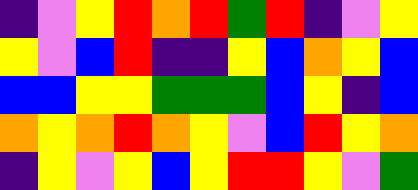[["indigo", "violet", "yellow", "red", "orange", "red", "green", "red", "indigo", "violet", "yellow"], ["yellow", "violet", "blue", "red", "indigo", "indigo", "yellow", "blue", "orange", "yellow", "blue"], ["blue", "blue", "yellow", "yellow", "green", "green", "green", "blue", "yellow", "indigo", "blue"], ["orange", "yellow", "orange", "red", "orange", "yellow", "violet", "blue", "red", "yellow", "orange"], ["indigo", "yellow", "violet", "yellow", "blue", "yellow", "red", "red", "yellow", "violet", "green"]]